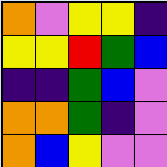[["orange", "violet", "yellow", "yellow", "indigo"], ["yellow", "yellow", "red", "green", "blue"], ["indigo", "indigo", "green", "blue", "violet"], ["orange", "orange", "green", "indigo", "violet"], ["orange", "blue", "yellow", "violet", "violet"]]